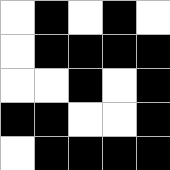[["white", "black", "white", "black", "white"], ["white", "black", "black", "black", "black"], ["white", "white", "black", "white", "black"], ["black", "black", "white", "white", "black"], ["white", "black", "black", "black", "black"]]